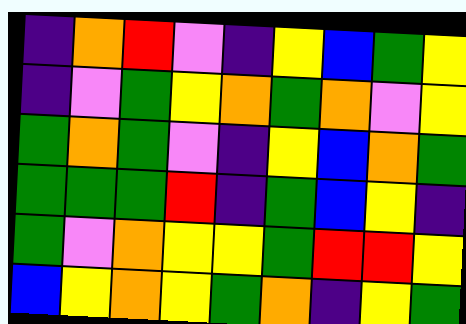[["indigo", "orange", "red", "violet", "indigo", "yellow", "blue", "green", "yellow"], ["indigo", "violet", "green", "yellow", "orange", "green", "orange", "violet", "yellow"], ["green", "orange", "green", "violet", "indigo", "yellow", "blue", "orange", "green"], ["green", "green", "green", "red", "indigo", "green", "blue", "yellow", "indigo"], ["green", "violet", "orange", "yellow", "yellow", "green", "red", "red", "yellow"], ["blue", "yellow", "orange", "yellow", "green", "orange", "indigo", "yellow", "green"]]